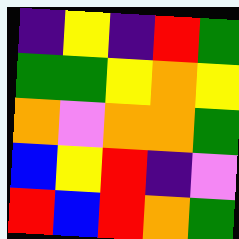[["indigo", "yellow", "indigo", "red", "green"], ["green", "green", "yellow", "orange", "yellow"], ["orange", "violet", "orange", "orange", "green"], ["blue", "yellow", "red", "indigo", "violet"], ["red", "blue", "red", "orange", "green"]]